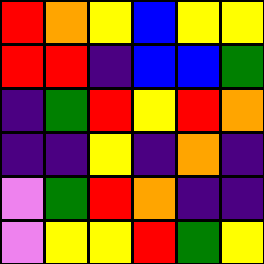[["red", "orange", "yellow", "blue", "yellow", "yellow"], ["red", "red", "indigo", "blue", "blue", "green"], ["indigo", "green", "red", "yellow", "red", "orange"], ["indigo", "indigo", "yellow", "indigo", "orange", "indigo"], ["violet", "green", "red", "orange", "indigo", "indigo"], ["violet", "yellow", "yellow", "red", "green", "yellow"]]